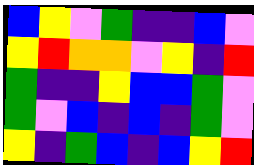[["blue", "yellow", "violet", "green", "indigo", "indigo", "blue", "violet"], ["yellow", "red", "orange", "orange", "violet", "yellow", "indigo", "red"], ["green", "indigo", "indigo", "yellow", "blue", "blue", "green", "violet"], ["green", "violet", "blue", "indigo", "blue", "indigo", "green", "violet"], ["yellow", "indigo", "green", "blue", "indigo", "blue", "yellow", "red"]]